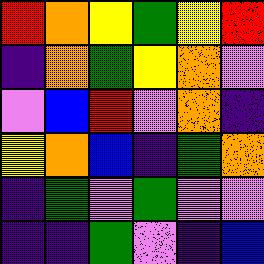[["red", "orange", "yellow", "green", "yellow", "red"], ["indigo", "orange", "green", "yellow", "orange", "violet"], ["violet", "blue", "red", "violet", "orange", "indigo"], ["yellow", "orange", "blue", "indigo", "green", "orange"], ["indigo", "green", "violet", "green", "violet", "violet"], ["indigo", "indigo", "green", "violet", "indigo", "blue"]]